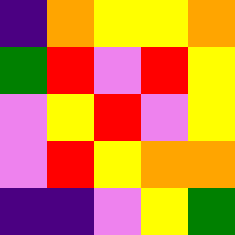[["indigo", "orange", "yellow", "yellow", "orange"], ["green", "red", "violet", "red", "yellow"], ["violet", "yellow", "red", "violet", "yellow"], ["violet", "red", "yellow", "orange", "orange"], ["indigo", "indigo", "violet", "yellow", "green"]]